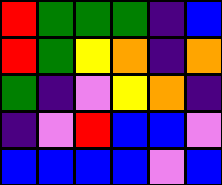[["red", "green", "green", "green", "indigo", "blue"], ["red", "green", "yellow", "orange", "indigo", "orange"], ["green", "indigo", "violet", "yellow", "orange", "indigo"], ["indigo", "violet", "red", "blue", "blue", "violet"], ["blue", "blue", "blue", "blue", "violet", "blue"]]